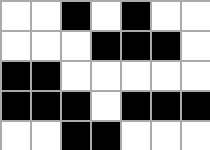[["white", "white", "black", "white", "black", "white", "white"], ["white", "white", "white", "black", "black", "black", "white"], ["black", "black", "white", "white", "white", "white", "white"], ["black", "black", "black", "white", "black", "black", "black"], ["white", "white", "black", "black", "white", "white", "white"]]